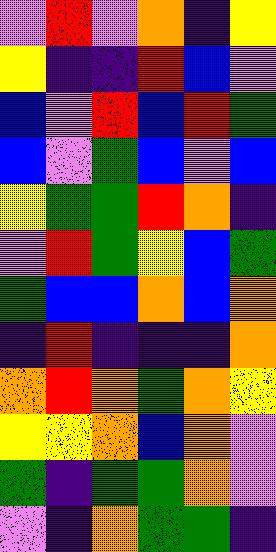[["violet", "red", "violet", "orange", "indigo", "yellow"], ["yellow", "indigo", "indigo", "red", "blue", "violet"], ["blue", "violet", "red", "blue", "red", "green"], ["blue", "violet", "green", "blue", "violet", "blue"], ["yellow", "green", "green", "red", "orange", "indigo"], ["violet", "red", "green", "yellow", "blue", "green"], ["green", "blue", "blue", "orange", "blue", "orange"], ["indigo", "red", "indigo", "indigo", "indigo", "orange"], ["orange", "red", "orange", "green", "orange", "yellow"], ["yellow", "yellow", "orange", "blue", "orange", "violet"], ["green", "indigo", "green", "green", "orange", "violet"], ["violet", "indigo", "orange", "green", "green", "indigo"]]